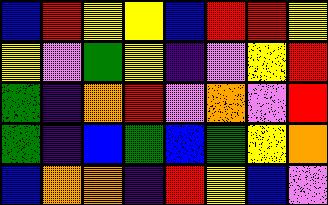[["blue", "red", "yellow", "yellow", "blue", "red", "red", "yellow"], ["yellow", "violet", "green", "yellow", "indigo", "violet", "yellow", "red"], ["green", "indigo", "orange", "red", "violet", "orange", "violet", "red"], ["green", "indigo", "blue", "green", "blue", "green", "yellow", "orange"], ["blue", "orange", "orange", "indigo", "red", "yellow", "blue", "violet"]]